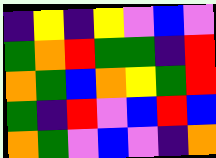[["indigo", "yellow", "indigo", "yellow", "violet", "blue", "violet"], ["green", "orange", "red", "green", "green", "indigo", "red"], ["orange", "green", "blue", "orange", "yellow", "green", "red"], ["green", "indigo", "red", "violet", "blue", "red", "blue"], ["orange", "green", "violet", "blue", "violet", "indigo", "orange"]]